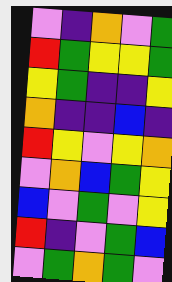[["violet", "indigo", "orange", "violet", "green"], ["red", "green", "yellow", "yellow", "green"], ["yellow", "green", "indigo", "indigo", "yellow"], ["orange", "indigo", "indigo", "blue", "indigo"], ["red", "yellow", "violet", "yellow", "orange"], ["violet", "orange", "blue", "green", "yellow"], ["blue", "violet", "green", "violet", "yellow"], ["red", "indigo", "violet", "green", "blue"], ["violet", "green", "orange", "green", "violet"]]